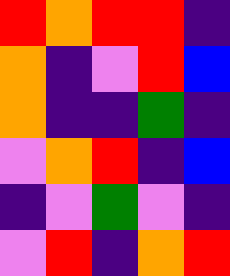[["red", "orange", "red", "red", "indigo"], ["orange", "indigo", "violet", "red", "blue"], ["orange", "indigo", "indigo", "green", "indigo"], ["violet", "orange", "red", "indigo", "blue"], ["indigo", "violet", "green", "violet", "indigo"], ["violet", "red", "indigo", "orange", "red"]]